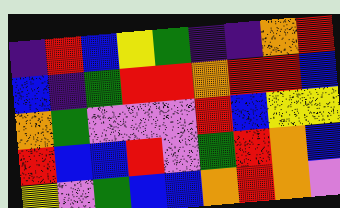[["indigo", "red", "blue", "yellow", "green", "indigo", "indigo", "orange", "red"], ["blue", "indigo", "green", "red", "red", "orange", "red", "red", "blue"], ["orange", "green", "violet", "violet", "violet", "red", "blue", "yellow", "yellow"], ["red", "blue", "blue", "red", "violet", "green", "red", "orange", "blue"], ["yellow", "violet", "green", "blue", "blue", "orange", "red", "orange", "violet"]]